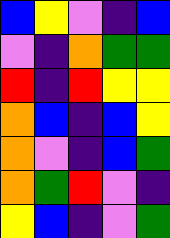[["blue", "yellow", "violet", "indigo", "blue"], ["violet", "indigo", "orange", "green", "green"], ["red", "indigo", "red", "yellow", "yellow"], ["orange", "blue", "indigo", "blue", "yellow"], ["orange", "violet", "indigo", "blue", "green"], ["orange", "green", "red", "violet", "indigo"], ["yellow", "blue", "indigo", "violet", "green"]]